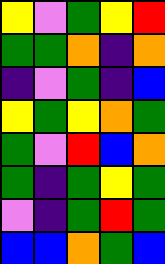[["yellow", "violet", "green", "yellow", "red"], ["green", "green", "orange", "indigo", "orange"], ["indigo", "violet", "green", "indigo", "blue"], ["yellow", "green", "yellow", "orange", "green"], ["green", "violet", "red", "blue", "orange"], ["green", "indigo", "green", "yellow", "green"], ["violet", "indigo", "green", "red", "green"], ["blue", "blue", "orange", "green", "blue"]]